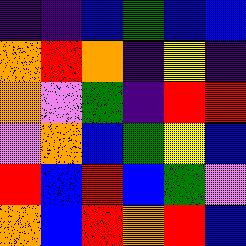[["indigo", "indigo", "blue", "green", "blue", "blue"], ["orange", "red", "orange", "indigo", "yellow", "indigo"], ["orange", "violet", "green", "indigo", "red", "red"], ["violet", "orange", "blue", "green", "yellow", "blue"], ["red", "blue", "red", "blue", "green", "violet"], ["orange", "blue", "red", "orange", "red", "blue"]]